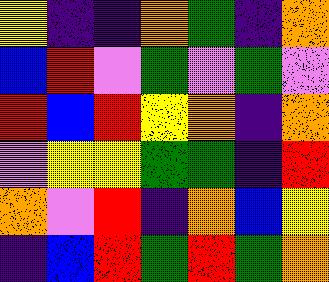[["yellow", "indigo", "indigo", "orange", "green", "indigo", "orange"], ["blue", "red", "violet", "green", "violet", "green", "violet"], ["red", "blue", "red", "yellow", "orange", "indigo", "orange"], ["violet", "yellow", "yellow", "green", "green", "indigo", "red"], ["orange", "violet", "red", "indigo", "orange", "blue", "yellow"], ["indigo", "blue", "red", "green", "red", "green", "orange"]]